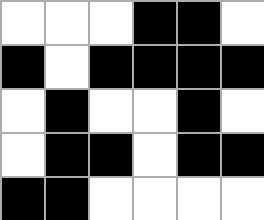[["white", "white", "white", "black", "black", "white"], ["black", "white", "black", "black", "black", "black"], ["white", "black", "white", "white", "black", "white"], ["white", "black", "black", "white", "black", "black"], ["black", "black", "white", "white", "white", "white"]]